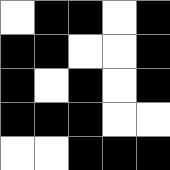[["white", "black", "black", "white", "black"], ["black", "black", "white", "white", "black"], ["black", "white", "black", "white", "black"], ["black", "black", "black", "white", "white"], ["white", "white", "black", "black", "black"]]